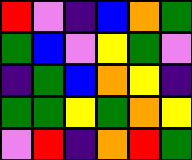[["red", "violet", "indigo", "blue", "orange", "green"], ["green", "blue", "violet", "yellow", "green", "violet"], ["indigo", "green", "blue", "orange", "yellow", "indigo"], ["green", "green", "yellow", "green", "orange", "yellow"], ["violet", "red", "indigo", "orange", "red", "green"]]